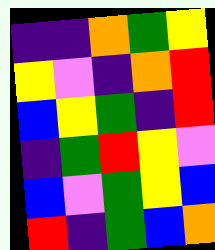[["indigo", "indigo", "orange", "green", "yellow"], ["yellow", "violet", "indigo", "orange", "red"], ["blue", "yellow", "green", "indigo", "red"], ["indigo", "green", "red", "yellow", "violet"], ["blue", "violet", "green", "yellow", "blue"], ["red", "indigo", "green", "blue", "orange"]]